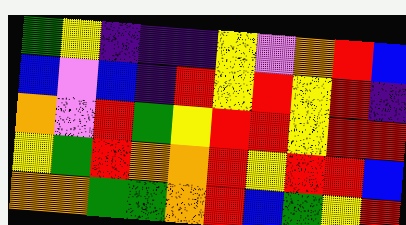[["green", "yellow", "indigo", "indigo", "indigo", "yellow", "violet", "orange", "red", "blue"], ["blue", "violet", "blue", "indigo", "red", "yellow", "red", "yellow", "red", "indigo"], ["orange", "violet", "red", "green", "yellow", "red", "red", "yellow", "red", "red"], ["yellow", "green", "red", "orange", "orange", "red", "yellow", "red", "red", "blue"], ["orange", "orange", "green", "green", "orange", "red", "blue", "green", "yellow", "red"]]